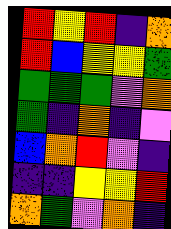[["red", "yellow", "red", "indigo", "orange"], ["red", "blue", "yellow", "yellow", "green"], ["green", "green", "green", "violet", "orange"], ["green", "indigo", "orange", "indigo", "violet"], ["blue", "orange", "red", "violet", "indigo"], ["indigo", "indigo", "yellow", "yellow", "red"], ["orange", "green", "violet", "orange", "indigo"]]